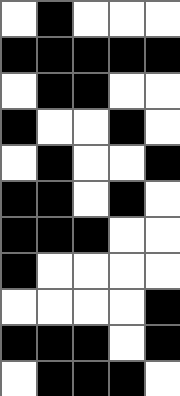[["white", "black", "white", "white", "white"], ["black", "black", "black", "black", "black"], ["white", "black", "black", "white", "white"], ["black", "white", "white", "black", "white"], ["white", "black", "white", "white", "black"], ["black", "black", "white", "black", "white"], ["black", "black", "black", "white", "white"], ["black", "white", "white", "white", "white"], ["white", "white", "white", "white", "black"], ["black", "black", "black", "white", "black"], ["white", "black", "black", "black", "white"]]